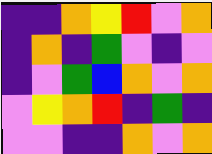[["indigo", "indigo", "orange", "yellow", "red", "violet", "orange"], ["indigo", "orange", "indigo", "green", "violet", "indigo", "violet"], ["indigo", "violet", "green", "blue", "orange", "violet", "orange"], ["violet", "yellow", "orange", "red", "indigo", "green", "indigo"], ["violet", "violet", "indigo", "indigo", "orange", "violet", "orange"]]